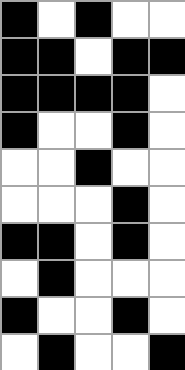[["black", "white", "black", "white", "white"], ["black", "black", "white", "black", "black"], ["black", "black", "black", "black", "white"], ["black", "white", "white", "black", "white"], ["white", "white", "black", "white", "white"], ["white", "white", "white", "black", "white"], ["black", "black", "white", "black", "white"], ["white", "black", "white", "white", "white"], ["black", "white", "white", "black", "white"], ["white", "black", "white", "white", "black"]]